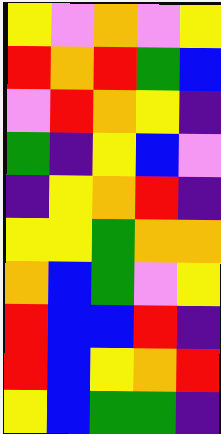[["yellow", "violet", "orange", "violet", "yellow"], ["red", "orange", "red", "green", "blue"], ["violet", "red", "orange", "yellow", "indigo"], ["green", "indigo", "yellow", "blue", "violet"], ["indigo", "yellow", "orange", "red", "indigo"], ["yellow", "yellow", "green", "orange", "orange"], ["orange", "blue", "green", "violet", "yellow"], ["red", "blue", "blue", "red", "indigo"], ["red", "blue", "yellow", "orange", "red"], ["yellow", "blue", "green", "green", "indigo"]]